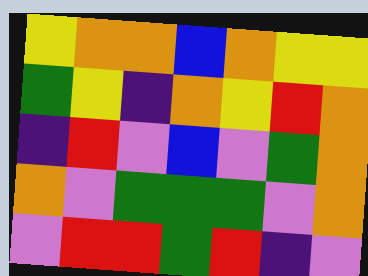[["yellow", "orange", "orange", "blue", "orange", "yellow", "yellow"], ["green", "yellow", "indigo", "orange", "yellow", "red", "orange"], ["indigo", "red", "violet", "blue", "violet", "green", "orange"], ["orange", "violet", "green", "green", "green", "violet", "orange"], ["violet", "red", "red", "green", "red", "indigo", "violet"]]